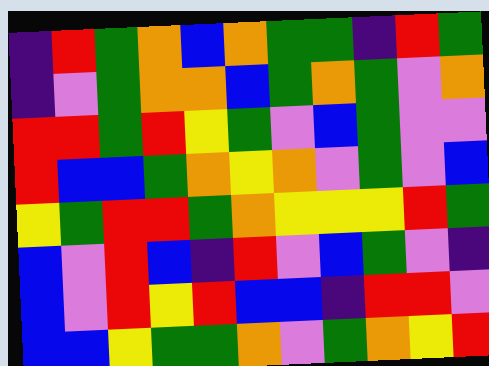[["indigo", "red", "green", "orange", "blue", "orange", "green", "green", "indigo", "red", "green"], ["indigo", "violet", "green", "orange", "orange", "blue", "green", "orange", "green", "violet", "orange"], ["red", "red", "green", "red", "yellow", "green", "violet", "blue", "green", "violet", "violet"], ["red", "blue", "blue", "green", "orange", "yellow", "orange", "violet", "green", "violet", "blue"], ["yellow", "green", "red", "red", "green", "orange", "yellow", "yellow", "yellow", "red", "green"], ["blue", "violet", "red", "blue", "indigo", "red", "violet", "blue", "green", "violet", "indigo"], ["blue", "violet", "red", "yellow", "red", "blue", "blue", "indigo", "red", "red", "violet"], ["blue", "blue", "yellow", "green", "green", "orange", "violet", "green", "orange", "yellow", "red"]]